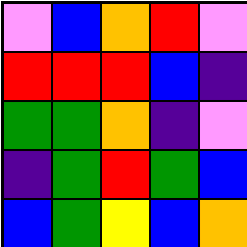[["violet", "blue", "orange", "red", "violet"], ["red", "red", "red", "blue", "indigo"], ["green", "green", "orange", "indigo", "violet"], ["indigo", "green", "red", "green", "blue"], ["blue", "green", "yellow", "blue", "orange"]]